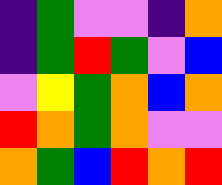[["indigo", "green", "violet", "violet", "indigo", "orange"], ["indigo", "green", "red", "green", "violet", "blue"], ["violet", "yellow", "green", "orange", "blue", "orange"], ["red", "orange", "green", "orange", "violet", "violet"], ["orange", "green", "blue", "red", "orange", "red"]]